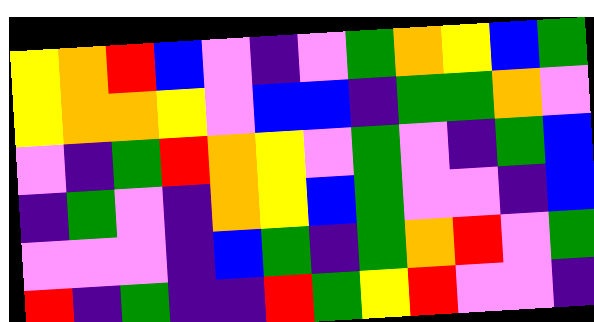[["yellow", "orange", "red", "blue", "violet", "indigo", "violet", "green", "orange", "yellow", "blue", "green"], ["yellow", "orange", "orange", "yellow", "violet", "blue", "blue", "indigo", "green", "green", "orange", "violet"], ["violet", "indigo", "green", "red", "orange", "yellow", "violet", "green", "violet", "indigo", "green", "blue"], ["indigo", "green", "violet", "indigo", "orange", "yellow", "blue", "green", "violet", "violet", "indigo", "blue"], ["violet", "violet", "violet", "indigo", "blue", "green", "indigo", "green", "orange", "red", "violet", "green"], ["red", "indigo", "green", "indigo", "indigo", "red", "green", "yellow", "red", "violet", "violet", "indigo"]]